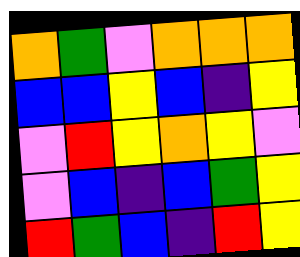[["orange", "green", "violet", "orange", "orange", "orange"], ["blue", "blue", "yellow", "blue", "indigo", "yellow"], ["violet", "red", "yellow", "orange", "yellow", "violet"], ["violet", "blue", "indigo", "blue", "green", "yellow"], ["red", "green", "blue", "indigo", "red", "yellow"]]